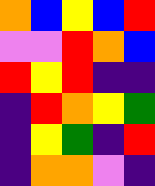[["orange", "blue", "yellow", "blue", "red"], ["violet", "violet", "red", "orange", "blue"], ["red", "yellow", "red", "indigo", "indigo"], ["indigo", "red", "orange", "yellow", "green"], ["indigo", "yellow", "green", "indigo", "red"], ["indigo", "orange", "orange", "violet", "indigo"]]